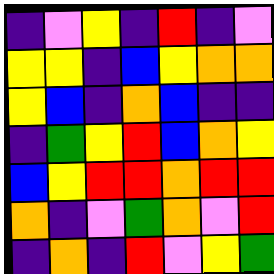[["indigo", "violet", "yellow", "indigo", "red", "indigo", "violet"], ["yellow", "yellow", "indigo", "blue", "yellow", "orange", "orange"], ["yellow", "blue", "indigo", "orange", "blue", "indigo", "indigo"], ["indigo", "green", "yellow", "red", "blue", "orange", "yellow"], ["blue", "yellow", "red", "red", "orange", "red", "red"], ["orange", "indigo", "violet", "green", "orange", "violet", "red"], ["indigo", "orange", "indigo", "red", "violet", "yellow", "green"]]